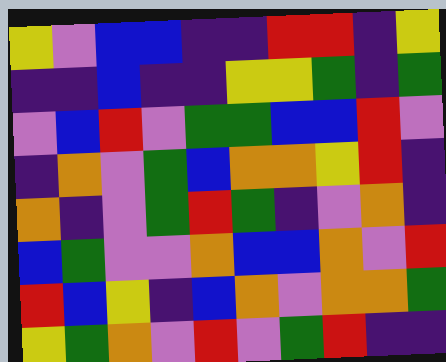[["yellow", "violet", "blue", "blue", "indigo", "indigo", "red", "red", "indigo", "yellow"], ["indigo", "indigo", "blue", "indigo", "indigo", "yellow", "yellow", "green", "indigo", "green"], ["violet", "blue", "red", "violet", "green", "green", "blue", "blue", "red", "violet"], ["indigo", "orange", "violet", "green", "blue", "orange", "orange", "yellow", "red", "indigo"], ["orange", "indigo", "violet", "green", "red", "green", "indigo", "violet", "orange", "indigo"], ["blue", "green", "violet", "violet", "orange", "blue", "blue", "orange", "violet", "red"], ["red", "blue", "yellow", "indigo", "blue", "orange", "violet", "orange", "orange", "green"], ["yellow", "green", "orange", "violet", "red", "violet", "green", "red", "indigo", "indigo"]]